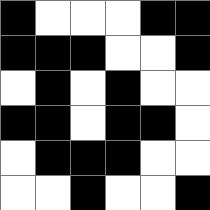[["black", "white", "white", "white", "black", "black"], ["black", "black", "black", "white", "white", "black"], ["white", "black", "white", "black", "white", "white"], ["black", "black", "white", "black", "black", "white"], ["white", "black", "black", "black", "white", "white"], ["white", "white", "black", "white", "white", "black"]]